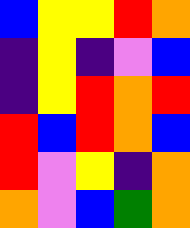[["blue", "yellow", "yellow", "red", "orange"], ["indigo", "yellow", "indigo", "violet", "blue"], ["indigo", "yellow", "red", "orange", "red"], ["red", "blue", "red", "orange", "blue"], ["red", "violet", "yellow", "indigo", "orange"], ["orange", "violet", "blue", "green", "orange"]]